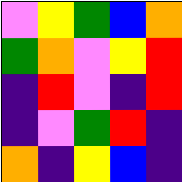[["violet", "yellow", "green", "blue", "orange"], ["green", "orange", "violet", "yellow", "red"], ["indigo", "red", "violet", "indigo", "red"], ["indigo", "violet", "green", "red", "indigo"], ["orange", "indigo", "yellow", "blue", "indigo"]]